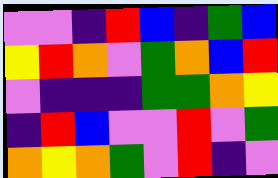[["violet", "violet", "indigo", "red", "blue", "indigo", "green", "blue"], ["yellow", "red", "orange", "violet", "green", "orange", "blue", "red"], ["violet", "indigo", "indigo", "indigo", "green", "green", "orange", "yellow"], ["indigo", "red", "blue", "violet", "violet", "red", "violet", "green"], ["orange", "yellow", "orange", "green", "violet", "red", "indigo", "violet"]]